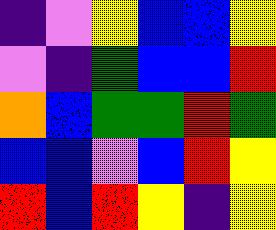[["indigo", "violet", "yellow", "blue", "blue", "yellow"], ["violet", "indigo", "green", "blue", "blue", "red"], ["orange", "blue", "green", "green", "red", "green"], ["blue", "blue", "violet", "blue", "red", "yellow"], ["red", "blue", "red", "yellow", "indigo", "yellow"]]